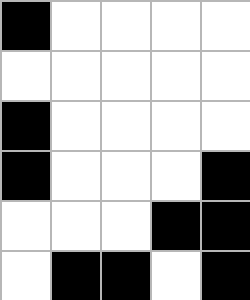[["black", "white", "white", "white", "white"], ["white", "white", "white", "white", "white"], ["black", "white", "white", "white", "white"], ["black", "white", "white", "white", "black"], ["white", "white", "white", "black", "black"], ["white", "black", "black", "white", "black"]]